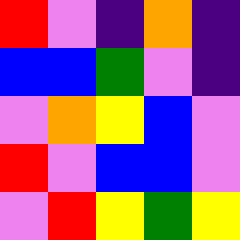[["red", "violet", "indigo", "orange", "indigo"], ["blue", "blue", "green", "violet", "indigo"], ["violet", "orange", "yellow", "blue", "violet"], ["red", "violet", "blue", "blue", "violet"], ["violet", "red", "yellow", "green", "yellow"]]